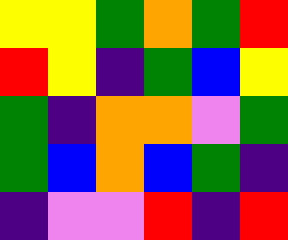[["yellow", "yellow", "green", "orange", "green", "red"], ["red", "yellow", "indigo", "green", "blue", "yellow"], ["green", "indigo", "orange", "orange", "violet", "green"], ["green", "blue", "orange", "blue", "green", "indigo"], ["indigo", "violet", "violet", "red", "indigo", "red"]]